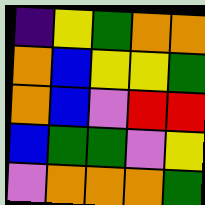[["indigo", "yellow", "green", "orange", "orange"], ["orange", "blue", "yellow", "yellow", "green"], ["orange", "blue", "violet", "red", "red"], ["blue", "green", "green", "violet", "yellow"], ["violet", "orange", "orange", "orange", "green"]]